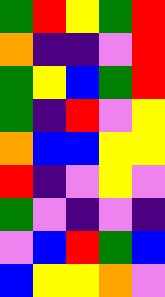[["green", "red", "yellow", "green", "red"], ["orange", "indigo", "indigo", "violet", "red"], ["green", "yellow", "blue", "green", "red"], ["green", "indigo", "red", "violet", "yellow"], ["orange", "blue", "blue", "yellow", "yellow"], ["red", "indigo", "violet", "yellow", "violet"], ["green", "violet", "indigo", "violet", "indigo"], ["violet", "blue", "red", "green", "blue"], ["blue", "yellow", "yellow", "orange", "violet"]]